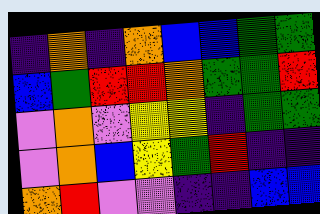[["indigo", "orange", "indigo", "orange", "blue", "blue", "green", "green"], ["blue", "green", "red", "red", "orange", "green", "green", "red"], ["violet", "orange", "violet", "yellow", "yellow", "indigo", "green", "green"], ["violet", "orange", "blue", "yellow", "green", "red", "indigo", "indigo"], ["orange", "red", "violet", "violet", "indigo", "indigo", "blue", "blue"]]